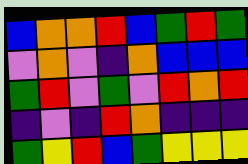[["blue", "orange", "orange", "red", "blue", "green", "red", "green"], ["violet", "orange", "violet", "indigo", "orange", "blue", "blue", "blue"], ["green", "red", "violet", "green", "violet", "red", "orange", "red"], ["indigo", "violet", "indigo", "red", "orange", "indigo", "indigo", "indigo"], ["green", "yellow", "red", "blue", "green", "yellow", "yellow", "yellow"]]